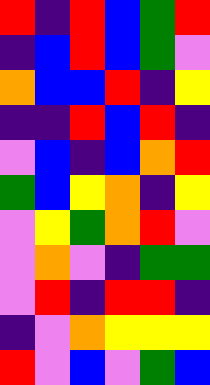[["red", "indigo", "red", "blue", "green", "red"], ["indigo", "blue", "red", "blue", "green", "violet"], ["orange", "blue", "blue", "red", "indigo", "yellow"], ["indigo", "indigo", "red", "blue", "red", "indigo"], ["violet", "blue", "indigo", "blue", "orange", "red"], ["green", "blue", "yellow", "orange", "indigo", "yellow"], ["violet", "yellow", "green", "orange", "red", "violet"], ["violet", "orange", "violet", "indigo", "green", "green"], ["violet", "red", "indigo", "red", "red", "indigo"], ["indigo", "violet", "orange", "yellow", "yellow", "yellow"], ["red", "violet", "blue", "violet", "green", "blue"]]